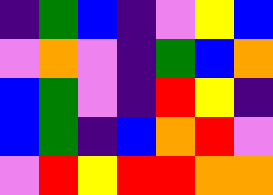[["indigo", "green", "blue", "indigo", "violet", "yellow", "blue"], ["violet", "orange", "violet", "indigo", "green", "blue", "orange"], ["blue", "green", "violet", "indigo", "red", "yellow", "indigo"], ["blue", "green", "indigo", "blue", "orange", "red", "violet"], ["violet", "red", "yellow", "red", "red", "orange", "orange"]]